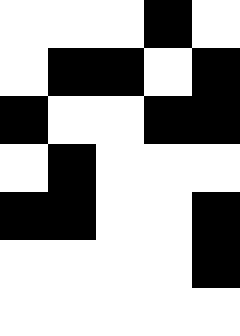[["white", "white", "white", "black", "white"], ["white", "black", "black", "white", "black"], ["black", "white", "white", "black", "black"], ["white", "black", "white", "white", "white"], ["black", "black", "white", "white", "black"], ["white", "white", "white", "white", "black"], ["white", "white", "white", "white", "white"]]